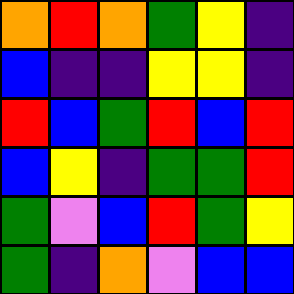[["orange", "red", "orange", "green", "yellow", "indigo"], ["blue", "indigo", "indigo", "yellow", "yellow", "indigo"], ["red", "blue", "green", "red", "blue", "red"], ["blue", "yellow", "indigo", "green", "green", "red"], ["green", "violet", "blue", "red", "green", "yellow"], ["green", "indigo", "orange", "violet", "blue", "blue"]]